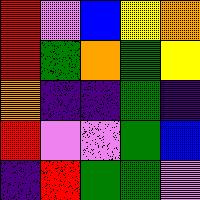[["red", "violet", "blue", "yellow", "orange"], ["red", "green", "orange", "green", "yellow"], ["orange", "indigo", "indigo", "green", "indigo"], ["red", "violet", "violet", "green", "blue"], ["indigo", "red", "green", "green", "violet"]]